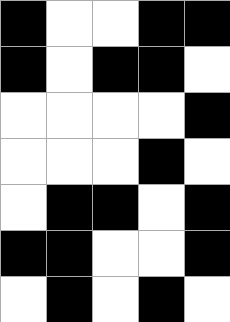[["black", "white", "white", "black", "black"], ["black", "white", "black", "black", "white"], ["white", "white", "white", "white", "black"], ["white", "white", "white", "black", "white"], ["white", "black", "black", "white", "black"], ["black", "black", "white", "white", "black"], ["white", "black", "white", "black", "white"]]